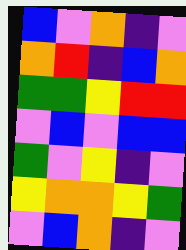[["blue", "violet", "orange", "indigo", "violet"], ["orange", "red", "indigo", "blue", "orange"], ["green", "green", "yellow", "red", "red"], ["violet", "blue", "violet", "blue", "blue"], ["green", "violet", "yellow", "indigo", "violet"], ["yellow", "orange", "orange", "yellow", "green"], ["violet", "blue", "orange", "indigo", "violet"]]